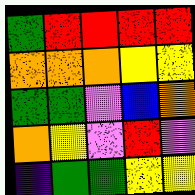[["green", "red", "red", "red", "red"], ["orange", "orange", "orange", "yellow", "yellow"], ["green", "green", "violet", "blue", "orange"], ["orange", "yellow", "violet", "red", "violet"], ["indigo", "green", "green", "yellow", "yellow"]]